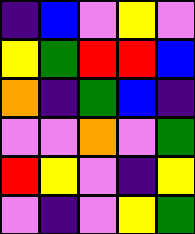[["indigo", "blue", "violet", "yellow", "violet"], ["yellow", "green", "red", "red", "blue"], ["orange", "indigo", "green", "blue", "indigo"], ["violet", "violet", "orange", "violet", "green"], ["red", "yellow", "violet", "indigo", "yellow"], ["violet", "indigo", "violet", "yellow", "green"]]